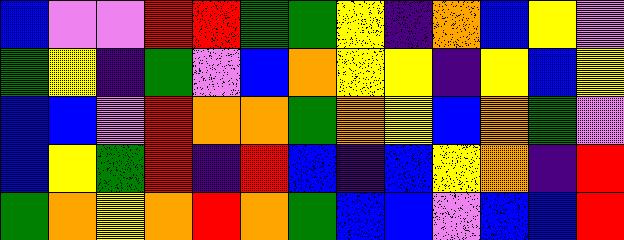[["blue", "violet", "violet", "red", "red", "green", "green", "yellow", "indigo", "orange", "blue", "yellow", "violet"], ["green", "yellow", "indigo", "green", "violet", "blue", "orange", "yellow", "yellow", "indigo", "yellow", "blue", "yellow"], ["blue", "blue", "violet", "red", "orange", "orange", "green", "orange", "yellow", "blue", "orange", "green", "violet"], ["blue", "yellow", "green", "red", "indigo", "red", "blue", "indigo", "blue", "yellow", "orange", "indigo", "red"], ["green", "orange", "yellow", "orange", "red", "orange", "green", "blue", "blue", "violet", "blue", "blue", "red"]]